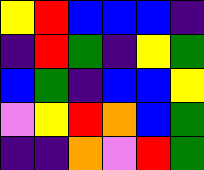[["yellow", "red", "blue", "blue", "blue", "indigo"], ["indigo", "red", "green", "indigo", "yellow", "green"], ["blue", "green", "indigo", "blue", "blue", "yellow"], ["violet", "yellow", "red", "orange", "blue", "green"], ["indigo", "indigo", "orange", "violet", "red", "green"]]